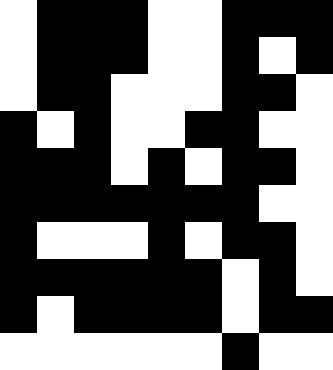[["white", "black", "black", "black", "white", "white", "black", "black", "black"], ["white", "black", "black", "black", "white", "white", "black", "white", "black"], ["white", "black", "black", "white", "white", "white", "black", "black", "white"], ["black", "white", "black", "white", "white", "black", "black", "white", "white"], ["black", "black", "black", "white", "black", "white", "black", "black", "white"], ["black", "black", "black", "black", "black", "black", "black", "white", "white"], ["black", "white", "white", "white", "black", "white", "black", "black", "white"], ["black", "black", "black", "black", "black", "black", "white", "black", "white"], ["black", "white", "black", "black", "black", "black", "white", "black", "black"], ["white", "white", "white", "white", "white", "white", "black", "white", "white"]]